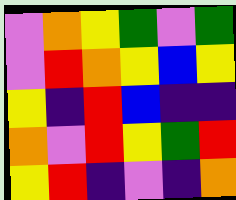[["violet", "orange", "yellow", "green", "violet", "green"], ["violet", "red", "orange", "yellow", "blue", "yellow"], ["yellow", "indigo", "red", "blue", "indigo", "indigo"], ["orange", "violet", "red", "yellow", "green", "red"], ["yellow", "red", "indigo", "violet", "indigo", "orange"]]